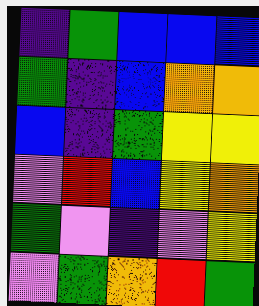[["indigo", "green", "blue", "blue", "blue"], ["green", "indigo", "blue", "orange", "orange"], ["blue", "indigo", "green", "yellow", "yellow"], ["violet", "red", "blue", "yellow", "orange"], ["green", "violet", "indigo", "violet", "yellow"], ["violet", "green", "orange", "red", "green"]]